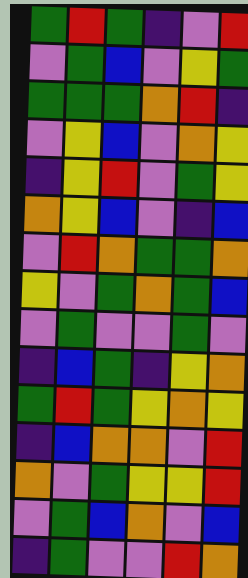[["green", "red", "green", "indigo", "violet", "red"], ["violet", "green", "blue", "violet", "yellow", "green"], ["green", "green", "green", "orange", "red", "indigo"], ["violet", "yellow", "blue", "violet", "orange", "yellow"], ["indigo", "yellow", "red", "violet", "green", "yellow"], ["orange", "yellow", "blue", "violet", "indigo", "blue"], ["violet", "red", "orange", "green", "green", "orange"], ["yellow", "violet", "green", "orange", "green", "blue"], ["violet", "green", "violet", "violet", "green", "violet"], ["indigo", "blue", "green", "indigo", "yellow", "orange"], ["green", "red", "green", "yellow", "orange", "yellow"], ["indigo", "blue", "orange", "orange", "violet", "red"], ["orange", "violet", "green", "yellow", "yellow", "red"], ["violet", "green", "blue", "orange", "violet", "blue"], ["indigo", "green", "violet", "violet", "red", "orange"]]